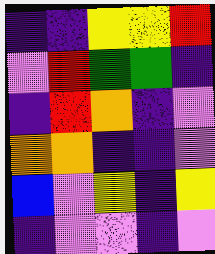[["indigo", "indigo", "yellow", "yellow", "red"], ["violet", "red", "green", "green", "indigo"], ["indigo", "red", "orange", "indigo", "violet"], ["orange", "orange", "indigo", "indigo", "violet"], ["blue", "violet", "yellow", "indigo", "yellow"], ["indigo", "violet", "violet", "indigo", "violet"]]